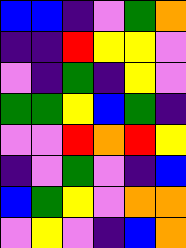[["blue", "blue", "indigo", "violet", "green", "orange"], ["indigo", "indigo", "red", "yellow", "yellow", "violet"], ["violet", "indigo", "green", "indigo", "yellow", "violet"], ["green", "green", "yellow", "blue", "green", "indigo"], ["violet", "violet", "red", "orange", "red", "yellow"], ["indigo", "violet", "green", "violet", "indigo", "blue"], ["blue", "green", "yellow", "violet", "orange", "orange"], ["violet", "yellow", "violet", "indigo", "blue", "orange"]]